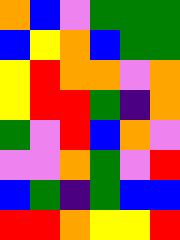[["orange", "blue", "violet", "green", "green", "green"], ["blue", "yellow", "orange", "blue", "green", "green"], ["yellow", "red", "orange", "orange", "violet", "orange"], ["yellow", "red", "red", "green", "indigo", "orange"], ["green", "violet", "red", "blue", "orange", "violet"], ["violet", "violet", "orange", "green", "violet", "red"], ["blue", "green", "indigo", "green", "blue", "blue"], ["red", "red", "orange", "yellow", "yellow", "red"]]